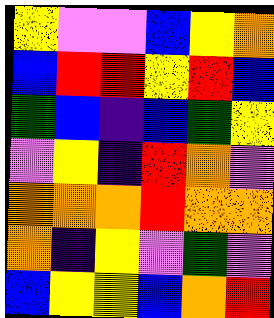[["yellow", "violet", "violet", "blue", "yellow", "orange"], ["blue", "red", "red", "yellow", "red", "blue"], ["green", "blue", "indigo", "blue", "green", "yellow"], ["violet", "yellow", "indigo", "red", "orange", "violet"], ["orange", "orange", "orange", "red", "orange", "orange"], ["orange", "indigo", "yellow", "violet", "green", "violet"], ["blue", "yellow", "yellow", "blue", "orange", "red"]]